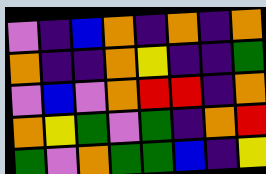[["violet", "indigo", "blue", "orange", "indigo", "orange", "indigo", "orange"], ["orange", "indigo", "indigo", "orange", "yellow", "indigo", "indigo", "green"], ["violet", "blue", "violet", "orange", "red", "red", "indigo", "orange"], ["orange", "yellow", "green", "violet", "green", "indigo", "orange", "red"], ["green", "violet", "orange", "green", "green", "blue", "indigo", "yellow"]]